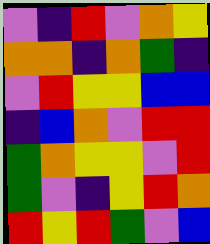[["violet", "indigo", "red", "violet", "orange", "yellow"], ["orange", "orange", "indigo", "orange", "green", "indigo"], ["violet", "red", "yellow", "yellow", "blue", "blue"], ["indigo", "blue", "orange", "violet", "red", "red"], ["green", "orange", "yellow", "yellow", "violet", "red"], ["green", "violet", "indigo", "yellow", "red", "orange"], ["red", "yellow", "red", "green", "violet", "blue"]]